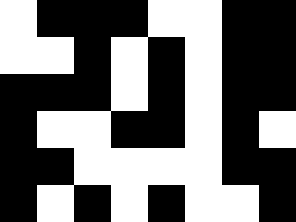[["white", "black", "black", "black", "white", "white", "black", "black"], ["white", "white", "black", "white", "black", "white", "black", "black"], ["black", "black", "black", "white", "black", "white", "black", "black"], ["black", "white", "white", "black", "black", "white", "black", "white"], ["black", "black", "white", "white", "white", "white", "black", "black"], ["black", "white", "black", "white", "black", "white", "white", "black"]]